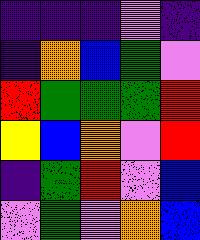[["indigo", "indigo", "indigo", "violet", "indigo"], ["indigo", "orange", "blue", "green", "violet"], ["red", "green", "green", "green", "red"], ["yellow", "blue", "orange", "violet", "red"], ["indigo", "green", "red", "violet", "blue"], ["violet", "green", "violet", "orange", "blue"]]